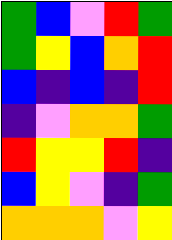[["green", "blue", "violet", "red", "green"], ["green", "yellow", "blue", "orange", "red"], ["blue", "indigo", "blue", "indigo", "red"], ["indigo", "violet", "orange", "orange", "green"], ["red", "yellow", "yellow", "red", "indigo"], ["blue", "yellow", "violet", "indigo", "green"], ["orange", "orange", "orange", "violet", "yellow"]]